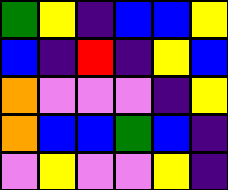[["green", "yellow", "indigo", "blue", "blue", "yellow"], ["blue", "indigo", "red", "indigo", "yellow", "blue"], ["orange", "violet", "violet", "violet", "indigo", "yellow"], ["orange", "blue", "blue", "green", "blue", "indigo"], ["violet", "yellow", "violet", "violet", "yellow", "indigo"]]